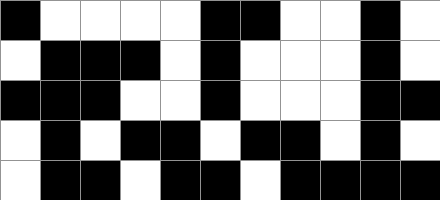[["black", "white", "white", "white", "white", "black", "black", "white", "white", "black", "white"], ["white", "black", "black", "black", "white", "black", "white", "white", "white", "black", "white"], ["black", "black", "black", "white", "white", "black", "white", "white", "white", "black", "black"], ["white", "black", "white", "black", "black", "white", "black", "black", "white", "black", "white"], ["white", "black", "black", "white", "black", "black", "white", "black", "black", "black", "black"]]